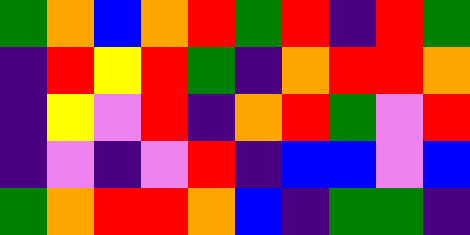[["green", "orange", "blue", "orange", "red", "green", "red", "indigo", "red", "green"], ["indigo", "red", "yellow", "red", "green", "indigo", "orange", "red", "red", "orange"], ["indigo", "yellow", "violet", "red", "indigo", "orange", "red", "green", "violet", "red"], ["indigo", "violet", "indigo", "violet", "red", "indigo", "blue", "blue", "violet", "blue"], ["green", "orange", "red", "red", "orange", "blue", "indigo", "green", "green", "indigo"]]